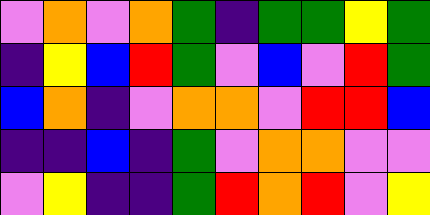[["violet", "orange", "violet", "orange", "green", "indigo", "green", "green", "yellow", "green"], ["indigo", "yellow", "blue", "red", "green", "violet", "blue", "violet", "red", "green"], ["blue", "orange", "indigo", "violet", "orange", "orange", "violet", "red", "red", "blue"], ["indigo", "indigo", "blue", "indigo", "green", "violet", "orange", "orange", "violet", "violet"], ["violet", "yellow", "indigo", "indigo", "green", "red", "orange", "red", "violet", "yellow"]]